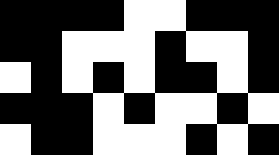[["black", "black", "black", "black", "white", "white", "black", "black", "black"], ["black", "black", "white", "white", "white", "black", "white", "white", "black"], ["white", "black", "white", "black", "white", "black", "black", "white", "black"], ["black", "black", "black", "white", "black", "white", "white", "black", "white"], ["white", "black", "black", "white", "white", "white", "black", "white", "black"]]